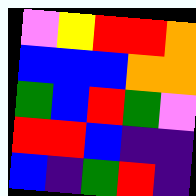[["violet", "yellow", "red", "red", "orange"], ["blue", "blue", "blue", "orange", "orange"], ["green", "blue", "red", "green", "violet"], ["red", "red", "blue", "indigo", "indigo"], ["blue", "indigo", "green", "red", "indigo"]]